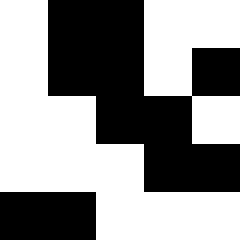[["white", "black", "black", "white", "white"], ["white", "black", "black", "white", "black"], ["white", "white", "black", "black", "white"], ["white", "white", "white", "black", "black"], ["black", "black", "white", "white", "white"]]